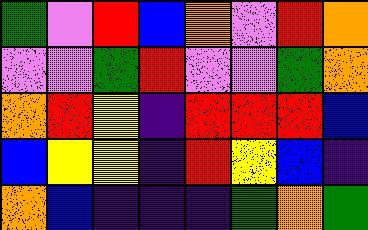[["green", "violet", "red", "blue", "orange", "violet", "red", "orange"], ["violet", "violet", "green", "red", "violet", "violet", "green", "orange"], ["orange", "red", "yellow", "indigo", "red", "red", "red", "blue"], ["blue", "yellow", "yellow", "indigo", "red", "yellow", "blue", "indigo"], ["orange", "blue", "indigo", "indigo", "indigo", "green", "orange", "green"]]